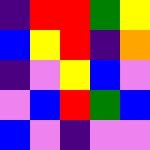[["indigo", "red", "red", "green", "yellow"], ["blue", "yellow", "red", "indigo", "orange"], ["indigo", "violet", "yellow", "blue", "violet"], ["violet", "blue", "red", "green", "blue"], ["blue", "violet", "indigo", "violet", "violet"]]